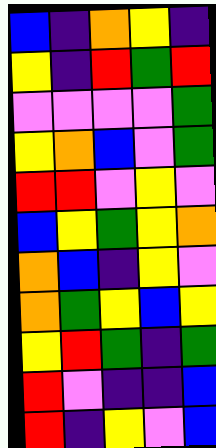[["blue", "indigo", "orange", "yellow", "indigo"], ["yellow", "indigo", "red", "green", "red"], ["violet", "violet", "violet", "violet", "green"], ["yellow", "orange", "blue", "violet", "green"], ["red", "red", "violet", "yellow", "violet"], ["blue", "yellow", "green", "yellow", "orange"], ["orange", "blue", "indigo", "yellow", "violet"], ["orange", "green", "yellow", "blue", "yellow"], ["yellow", "red", "green", "indigo", "green"], ["red", "violet", "indigo", "indigo", "blue"], ["red", "indigo", "yellow", "violet", "blue"]]